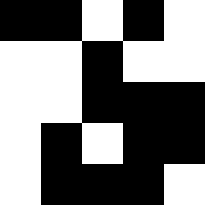[["black", "black", "white", "black", "white"], ["white", "white", "black", "white", "white"], ["white", "white", "black", "black", "black"], ["white", "black", "white", "black", "black"], ["white", "black", "black", "black", "white"]]